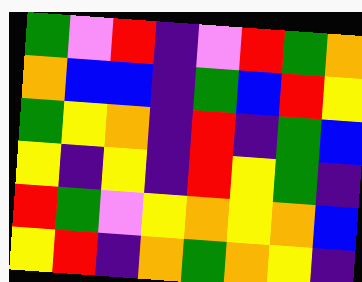[["green", "violet", "red", "indigo", "violet", "red", "green", "orange"], ["orange", "blue", "blue", "indigo", "green", "blue", "red", "yellow"], ["green", "yellow", "orange", "indigo", "red", "indigo", "green", "blue"], ["yellow", "indigo", "yellow", "indigo", "red", "yellow", "green", "indigo"], ["red", "green", "violet", "yellow", "orange", "yellow", "orange", "blue"], ["yellow", "red", "indigo", "orange", "green", "orange", "yellow", "indigo"]]